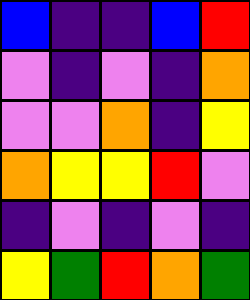[["blue", "indigo", "indigo", "blue", "red"], ["violet", "indigo", "violet", "indigo", "orange"], ["violet", "violet", "orange", "indigo", "yellow"], ["orange", "yellow", "yellow", "red", "violet"], ["indigo", "violet", "indigo", "violet", "indigo"], ["yellow", "green", "red", "orange", "green"]]